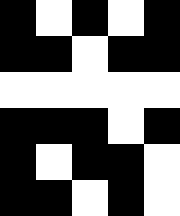[["black", "white", "black", "white", "black"], ["black", "black", "white", "black", "black"], ["white", "white", "white", "white", "white"], ["black", "black", "black", "white", "black"], ["black", "white", "black", "black", "white"], ["black", "black", "white", "black", "white"]]